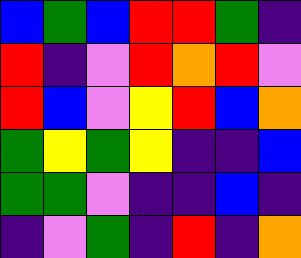[["blue", "green", "blue", "red", "red", "green", "indigo"], ["red", "indigo", "violet", "red", "orange", "red", "violet"], ["red", "blue", "violet", "yellow", "red", "blue", "orange"], ["green", "yellow", "green", "yellow", "indigo", "indigo", "blue"], ["green", "green", "violet", "indigo", "indigo", "blue", "indigo"], ["indigo", "violet", "green", "indigo", "red", "indigo", "orange"]]